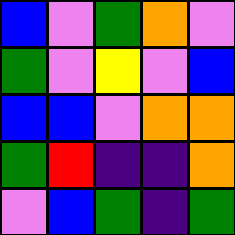[["blue", "violet", "green", "orange", "violet"], ["green", "violet", "yellow", "violet", "blue"], ["blue", "blue", "violet", "orange", "orange"], ["green", "red", "indigo", "indigo", "orange"], ["violet", "blue", "green", "indigo", "green"]]